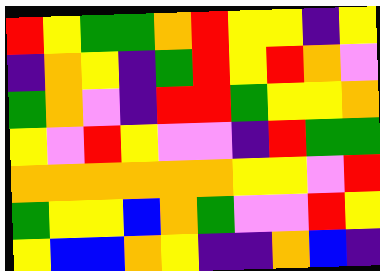[["red", "yellow", "green", "green", "orange", "red", "yellow", "yellow", "indigo", "yellow"], ["indigo", "orange", "yellow", "indigo", "green", "red", "yellow", "red", "orange", "violet"], ["green", "orange", "violet", "indigo", "red", "red", "green", "yellow", "yellow", "orange"], ["yellow", "violet", "red", "yellow", "violet", "violet", "indigo", "red", "green", "green"], ["orange", "orange", "orange", "orange", "orange", "orange", "yellow", "yellow", "violet", "red"], ["green", "yellow", "yellow", "blue", "orange", "green", "violet", "violet", "red", "yellow"], ["yellow", "blue", "blue", "orange", "yellow", "indigo", "indigo", "orange", "blue", "indigo"]]